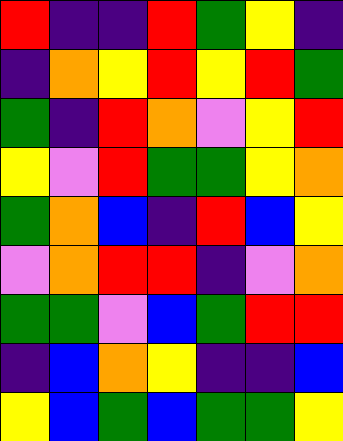[["red", "indigo", "indigo", "red", "green", "yellow", "indigo"], ["indigo", "orange", "yellow", "red", "yellow", "red", "green"], ["green", "indigo", "red", "orange", "violet", "yellow", "red"], ["yellow", "violet", "red", "green", "green", "yellow", "orange"], ["green", "orange", "blue", "indigo", "red", "blue", "yellow"], ["violet", "orange", "red", "red", "indigo", "violet", "orange"], ["green", "green", "violet", "blue", "green", "red", "red"], ["indigo", "blue", "orange", "yellow", "indigo", "indigo", "blue"], ["yellow", "blue", "green", "blue", "green", "green", "yellow"]]